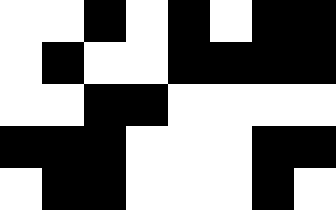[["white", "white", "black", "white", "black", "white", "black", "black"], ["white", "black", "white", "white", "black", "black", "black", "black"], ["white", "white", "black", "black", "white", "white", "white", "white"], ["black", "black", "black", "white", "white", "white", "black", "black"], ["white", "black", "black", "white", "white", "white", "black", "white"]]